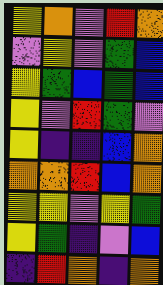[["yellow", "orange", "violet", "red", "orange"], ["violet", "yellow", "violet", "green", "blue"], ["yellow", "green", "blue", "green", "blue"], ["yellow", "violet", "red", "green", "violet"], ["yellow", "indigo", "indigo", "blue", "orange"], ["orange", "orange", "red", "blue", "orange"], ["yellow", "yellow", "violet", "yellow", "green"], ["yellow", "green", "indigo", "violet", "blue"], ["indigo", "red", "orange", "indigo", "orange"]]